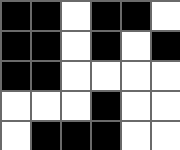[["black", "black", "white", "black", "black", "white"], ["black", "black", "white", "black", "white", "black"], ["black", "black", "white", "white", "white", "white"], ["white", "white", "white", "black", "white", "white"], ["white", "black", "black", "black", "white", "white"]]